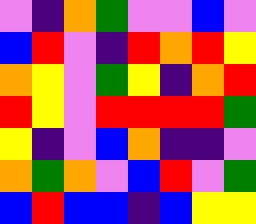[["violet", "indigo", "orange", "green", "violet", "violet", "blue", "violet"], ["blue", "red", "violet", "indigo", "red", "orange", "red", "yellow"], ["orange", "yellow", "violet", "green", "yellow", "indigo", "orange", "red"], ["red", "yellow", "violet", "red", "red", "red", "red", "green"], ["yellow", "indigo", "violet", "blue", "orange", "indigo", "indigo", "violet"], ["orange", "green", "orange", "violet", "blue", "red", "violet", "green"], ["blue", "red", "blue", "blue", "indigo", "blue", "yellow", "yellow"]]